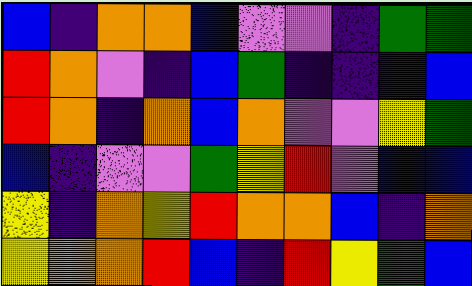[["blue", "indigo", "orange", "orange", "blue", "violet", "violet", "indigo", "green", "green"], ["red", "orange", "violet", "indigo", "blue", "green", "indigo", "indigo", "indigo", "blue"], ["red", "orange", "indigo", "orange", "blue", "orange", "violet", "violet", "yellow", "green"], ["blue", "indigo", "violet", "violet", "green", "yellow", "red", "violet", "blue", "blue"], ["yellow", "indigo", "orange", "yellow", "red", "orange", "orange", "blue", "indigo", "orange"], ["yellow", "orange", "orange", "red", "blue", "indigo", "red", "yellow", "green", "blue"]]